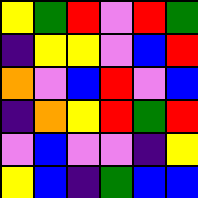[["yellow", "green", "red", "violet", "red", "green"], ["indigo", "yellow", "yellow", "violet", "blue", "red"], ["orange", "violet", "blue", "red", "violet", "blue"], ["indigo", "orange", "yellow", "red", "green", "red"], ["violet", "blue", "violet", "violet", "indigo", "yellow"], ["yellow", "blue", "indigo", "green", "blue", "blue"]]